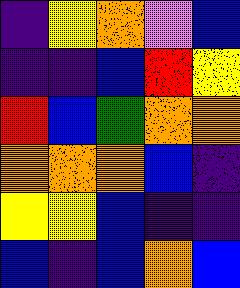[["indigo", "yellow", "orange", "violet", "blue"], ["indigo", "indigo", "blue", "red", "yellow"], ["red", "blue", "green", "orange", "orange"], ["orange", "orange", "orange", "blue", "indigo"], ["yellow", "yellow", "blue", "indigo", "indigo"], ["blue", "indigo", "blue", "orange", "blue"]]